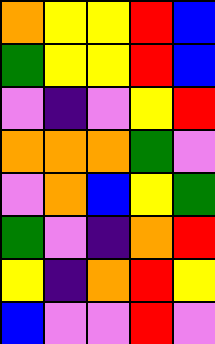[["orange", "yellow", "yellow", "red", "blue"], ["green", "yellow", "yellow", "red", "blue"], ["violet", "indigo", "violet", "yellow", "red"], ["orange", "orange", "orange", "green", "violet"], ["violet", "orange", "blue", "yellow", "green"], ["green", "violet", "indigo", "orange", "red"], ["yellow", "indigo", "orange", "red", "yellow"], ["blue", "violet", "violet", "red", "violet"]]